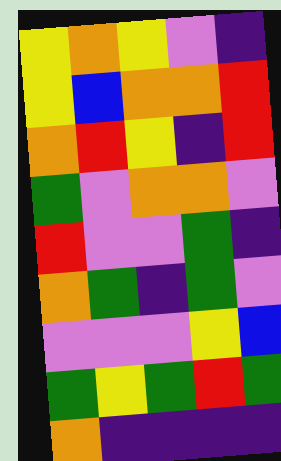[["yellow", "orange", "yellow", "violet", "indigo"], ["yellow", "blue", "orange", "orange", "red"], ["orange", "red", "yellow", "indigo", "red"], ["green", "violet", "orange", "orange", "violet"], ["red", "violet", "violet", "green", "indigo"], ["orange", "green", "indigo", "green", "violet"], ["violet", "violet", "violet", "yellow", "blue"], ["green", "yellow", "green", "red", "green"], ["orange", "indigo", "indigo", "indigo", "indigo"]]